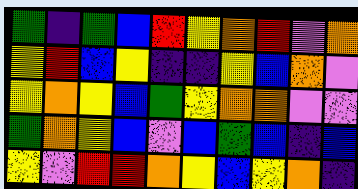[["green", "indigo", "green", "blue", "red", "yellow", "orange", "red", "violet", "orange"], ["yellow", "red", "blue", "yellow", "indigo", "indigo", "yellow", "blue", "orange", "violet"], ["yellow", "orange", "yellow", "blue", "green", "yellow", "orange", "orange", "violet", "violet"], ["green", "orange", "yellow", "blue", "violet", "blue", "green", "blue", "indigo", "blue"], ["yellow", "violet", "red", "red", "orange", "yellow", "blue", "yellow", "orange", "indigo"]]